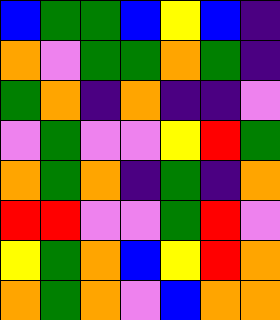[["blue", "green", "green", "blue", "yellow", "blue", "indigo"], ["orange", "violet", "green", "green", "orange", "green", "indigo"], ["green", "orange", "indigo", "orange", "indigo", "indigo", "violet"], ["violet", "green", "violet", "violet", "yellow", "red", "green"], ["orange", "green", "orange", "indigo", "green", "indigo", "orange"], ["red", "red", "violet", "violet", "green", "red", "violet"], ["yellow", "green", "orange", "blue", "yellow", "red", "orange"], ["orange", "green", "orange", "violet", "blue", "orange", "orange"]]